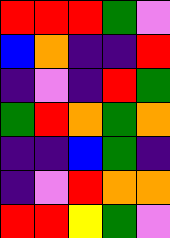[["red", "red", "red", "green", "violet"], ["blue", "orange", "indigo", "indigo", "red"], ["indigo", "violet", "indigo", "red", "green"], ["green", "red", "orange", "green", "orange"], ["indigo", "indigo", "blue", "green", "indigo"], ["indigo", "violet", "red", "orange", "orange"], ["red", "red", "yellow", "green", "violet"]]